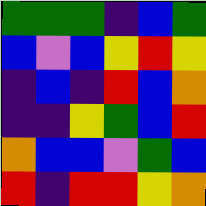[["green", "green", "green", "indigo", "blue", "green"], ["blue", "violet", "blue", "yellow", "red", "yellow"], ["indigo", "blue", "indigo", "red", "blue", "orange"], ["indigo", "indigo", "yellow", "green", "blue", "red"], ["orange", "blue", "blue", "violet", "green", "blue"], ["red", "indigo", "red", "red", "yellow", "orange"]]